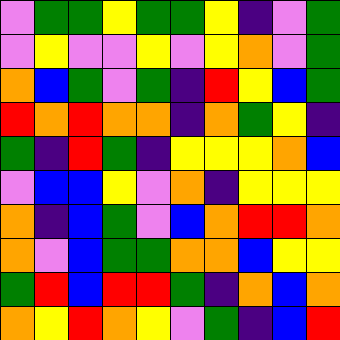[["violet", "green", "green", "yellow", "green", "green", "yellow", "indigo", "violet", "green"], ["violet", "yellow", "violet", "violet", "yellow", "violet", "yellow", "orange", "violet", "green"], ["orange", "blue", "green", "violet", "green", "indigo", "red", "yellow", "blue", "green"], ["red", "orange", "red", "orange", "orange", "indigo", "orange", "green", "yellow", "indigo"], ["green", "indigo", "red", "green", "indigo", "yellow", "yellow", "yellow", "orange", "blue"], ["violet", "blue", "blue", "yellow", "violet", "orange", "indigo", "yellow", "yellow", "yellow"], ["orange", "indigo", "blue", "green", "violet", "blue", "orange", "red", "red", "orange"], ["orange", "violet", "blue", "green", "green", "orange", "orange", "blue", "yellow", "yellow"], ["green", "red", "blue", "red", "red", "green", "indigo", "orange", "blue", "orange"], ["orange", "yellow", "red", "orange", "yellow", "violet", "green", "indigo", "blue", "red"]]